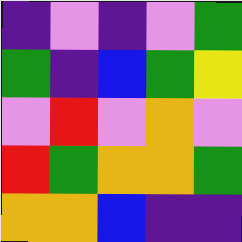[["indigo", "violet", "indigo", "violet", "green"], ["green", "indigo", "blue", "green", "yellow"], ["violet", "red", "violet", "orange", "violet"], ["red", "green", "orange", "orange", "green"], ["orange", "orange", "blue", "indigo", "indigo"]]